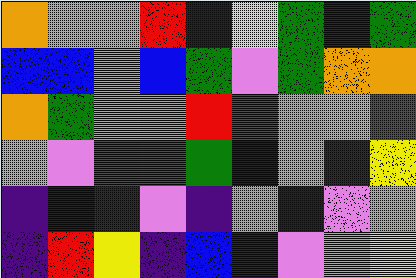[["orange", "violet", "violet", "red", "blue", "yellow", "green", "indigo", "green"], ["blue", "blue", "violet", "blue", "green", "violet", "green", "orange", "orange"], ["orange", "green", "violet", "orange", "red", "green", "orange", "violet", "red"], ["violet", "violet", "red", "green", "green", "blue", "orange", "indigo", "yellow"], ["indigo", "blue", "indigo", "violet", "indigo", "orange", "blue", "violet", "orange"], ["indigo", "red", "yellow", "indigo", "blue", "indigo", "violet", "violet", "yellow"]]